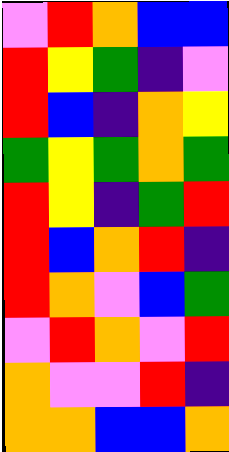[["violet", "red", "orange", "blue", "blue"], ["red", "yellow", "green", "indigo", "violet"], ["red", "blue", "indigo", "orange", "yellow"], ["green", "yellow", "green", "orange", "green"], ["red", "yellow", "indigo", "green", "red"], ["red", "blue", "orange", "red", "indigo"], ["red", "orange", "violet", "blue", "green"], ["violet", "red", "orange", "violet", "red"], ["orange", "violet", "violet", "red", "indigo"], ["orange", "orange", "blue", "blue", "orange"]]